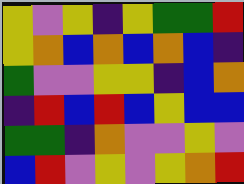[["yellow", "violet", "yellow", "indigo", "yellow", "green", "green", "red"], ["yellow", "orange", "blue", "orange", "blue", "orange", "blue", "indigo"], ["green", "violet", "violet", "yellow", "yellow", "indigo", "blue", "orange"], ["indigo", "red", "blue", "red", "blue", "yellow", "blue", "blue"], ["green", "green", "indigo", "orange", "violet", "violet", "yellow", "violet"], ["blue", "red", "violet", "yellow", "violet", "yellow", "orange", "red"]]